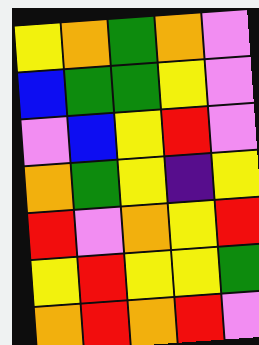[["yellow", "orange", "green", "orange", "violet"], ["blue", "green", "green", "yellow", "violet"], ["violet", "blue", "yellow", "red", "violet"], ["orange", "green", "yellow", "indigo", "yellow"], ["red", "violet", "orange", "yellow", "red"], ["yellow", "red", "yellow", "yellow", "green"], ["orange", "red", "orange", "red", "violet"]]